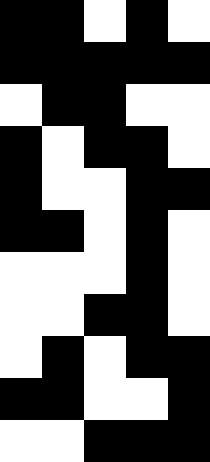[["black", "black", "white", "black", "white"], ["black", "black", "black", "black", "black"], ["white", "black", "black", "white", "white"], ["black", "white", "black", "black", "white"], ["black", "white", "white", "black", "black"], ["black", "black", "white", "black", "white"], ["white", "white", "white", "black", "white"], ["white", "white", "black", "black", "white"], ["white", "black", "white", "black", "black"], ["black", "black", "white", "white", "black"], ["white", "white", "black", "black", "black"]]